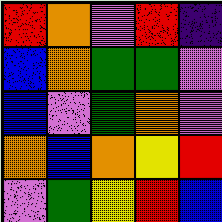[["red", "orange", "violet", "red", "indigo"], ["blue", "orange", "green", "green", "violet"], ["blue", "violet", "green", "orange", "violet"], ["orange", "blue", "orange", "yellow", "red"], ["violet", "green", "yellow", "red", "blue"]]